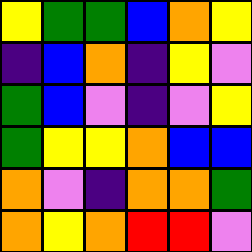[["yellow", "green", "green", "blue", "orange", "yellow"], ["indigo", "blue", "orange", "indigo", "yellow", "violet"], ["green", "blue", "violet", "indigo", "violet", "yellow"], ["green", "yellow", "yellow", "orange", "blue", "blue"], ["orange", "violet", "indigo", "orange", "orange", "green"], ["orange", "yellow", "orange", "red", "red", "violet"]]